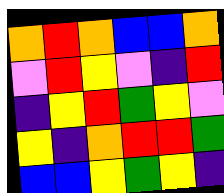[["orange", "red", "orange", "blue", "blue", "orange"], ["violet", "red", "yellow", "violet", "indigo", "red"], ["indigo", "yellow", "red", "green", "yellow", "violet"], ["yellow", "indigo", "orange", "red", "red", "green"], ["blue", "blue", "yellow", "green", "yellow", "indigo"]]